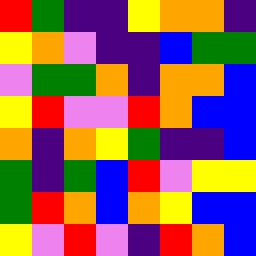[["red", "green", "indigo", "indigo", "yellow", "orange", "orange", "indigo"], ["yellow", "orange", "violet", "indigo", "indigo", "blue", "green", "green"], ["violet", "green", "green", "orange", "indigo", "orange", "orange", "blue"], ["yellow", "red", "violet", "violet", "red", "orange", "blue", "blue"], ["orange", "indigo", "orange", "yellow", "green", "indigo", "indigo", "blue"], ["green", "indigo", "green", "blue", "red", "violet", "yellow", "yellow"], ["green", "red", "orange", "blue", "orange", "yellow", "blue", "blue"], ["yellow", "violet", "red", "violet", "indigo", "red", "orange", "blue"]]